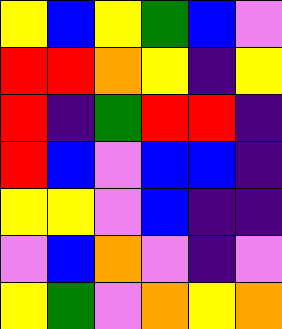[["yellow", "blue", "yellow", "green", "blue", "violet"], ["red", "red", "orange", "yellow", "indigo", "yellow"], ["red", "indigo", "green", "red", "red", "indigo"], ["red", "blue", "violet", "blue", "blue", "indigo"], ["yellow", "yellow", "violet", "blue", "indigo", "indigo"], ["violet", "blue", "orange", "violet", "indigo", "violet"], ["yellow", "green", "violet", "orange", "yellow", "orange"]]